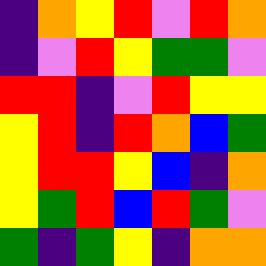[["indigo", "orange", "yellow", "red", "violet", "red", "orange"], ["indigo", "violet", "red", "yellow", "green", "green", "violet"], ["red", "red", "indigo", "violet", "red", "yellow", "yellow"], ["yellow", "red", "indigo", "red", "orange", "blue", "green"], ["yellow", "red", "red", "yellow", "blue", "indigo", "orange"], ["yellow", "green", "red", "blue", "red", "green", "violet"], ["green", "indigo", "green", "yellow", "indigo", "orange", "orange"]]